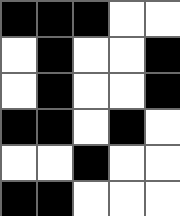[["black", "black", "black", "white", "white"], ["white", "black", "white", "white", "black"], ["white", "black", "white", "white", "black"], ["black", "black", "white", "black", "white"], ["white", "white", "black", "white", "white"], ["black", "black", "white", "white", "white"]]